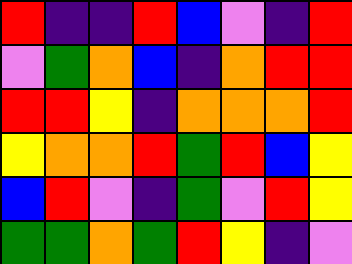[["red", "indigo", "indigo", "red", "blue", "violet", "indigo", "red"], ["violet", "green", "orange", "blue", "indigo", "orange", "red", "red"], ["red", "red", "yellow", "indigo", "orange", "orange", "orange", "red"], ["yellow", "orange", "orange", "red", "green", "red", "blue", "yellow"], ["blue", "red", "violet", "indigo", "green", "violet", "red", "yellow"], ["green", "green", "orange", "green", "red", "yellow", "indigo", "violet"]]